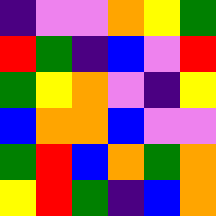[["indigo", "violet", "violet", "orange", "yellow", "green"], ["red", "green", "indigo", "blue", "violet", "red"], ["green", "yellow", "orange", "violet", "indigo", "yellow"], ["blue", "orange", "orange", "blue", "violet", "violet"], ["green", "red", "blue", "orange", "green", "orange"], ["yellow", "red", "green", "indigo", "blue", "orange"]]